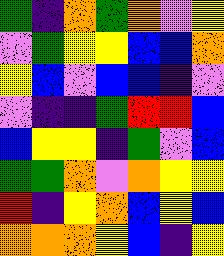[["green", "indigo", "orange", "green", "orange", "violet", "yellow"], ["violet", "green", "yellow", "yellow", "blue", "blue", "orange"], ["yellow", "blue", "violet", "blue", "blue", "indigo", "violet"], ["violet", "indigo", "indigo", "green", "red", "red", "blue"], ["blue", "yellow", "yellow", "indigo", "green", "violet", "blue"], ["green", "green", "orange", "violet", "orange", "yellow", "yellow"], ["red", "indigo", "yellow", "orange", "blue", "yellow", "blue"], ["orange", "orange", "orange", "yellow", "blue", "indigo", "yellow"]]